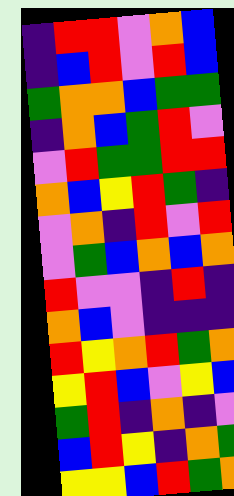[["indigo", "red", "red", "violet", "orange", "blue"], ["indigo", "blue", "red", "violet", "red", "blue"], ["green", "orange", "orange", "blue", "green", "green"], ["indigo", "orange", "blue", "green", "red", "violet"], ["violet", "red", "green", "green", "red", "red"], ["orange", "blue", "yellow", "red", "green", "indigo"], ["violet", "orange", "indigo", "red", "violet", "red"], ["violet", "green", "blue", "orange", "blue", "orange"], ["red", "violet", "violet", "indigo", "red", "indigo"], ["orange", "blue", "violet", "indigo", "indigo", "indigo"], ["red", "yellow", "orange", "red", "green", "orange"], ["yellow", "red", "blue", "violet", "yellow", "blue"], ["green", "red", "indigo", "orange", "indigo", "violet"], ["blue", "red", "yellow", "indigo", "orange", "green"], ["yellow", "yellow", "blue", "red", "green", "orange"]]